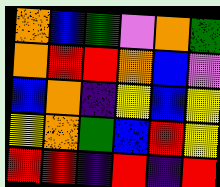[["orange", "blue", "green", "violet", "orange", "green"], ["orange", "red", "red", "orange", "blue", "violet"], ["blue", "orange", "indigo", "yellow", "blue", "yellow"], ["yellow", "orange", "green", "blue", "red", "yellow"], ["red", "red", "indigo", "red", "indigo", "red"]]